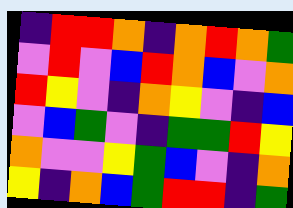[["indigo", "red", "red", "orange", "indigo", "orange", "red", "orange", "green"], ["violet", "red", "violet", "blue", "red", "orange", "blue", "violet", "orange"], ["red", "yellow", "violet", "indigo", "orange", "yellow", "violet", "indigo", "blue"], ["violet", "blue", "green", "violet", "indigo", "green", "green", "red", "yellow"], ["orange", "violet", "violet", "yellow", "green", "blue", "violet", "indigo", "orange"], ["yellow", "indigo", "orange", "blue", "green", "red", "red", "indigo", "green"]]